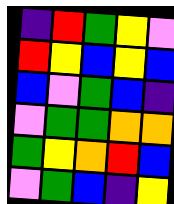[["indigo", "red", "green", "yellow", "violet"], ["red", "yellow", "blue", "yellow", "blue"], ["blue", "violet", "green", "blue", "indigo"], ["violet", "green", "green", "orange", "orange"], ["green", "yellow", "orange", "red", "blue"], ["violet", "green", "blue", "indigo", "yellow"]]